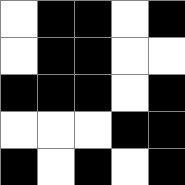[["white", "black", "black", "white", "black"], ["white", "black", "black", "white", "white"], ["black", "black", "black", "white", "black"], ["white", "white", "white", "black", "black"], ["black", "white", "black", "white", "black"]]